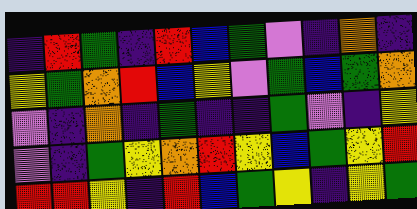[["indigo", "red", "green", "indigo", "red", "blue", "green", "violet", "indigo", "orange", "indigo"], ["yellow", "green", "orange", "red", "blue", "yellow", "violet", "green", "blue", "green", "orange"], ["violet", "indigo", "orange", "indigo", "green", "indigo", "indigo", "green", "violet", "indigo", "yellow"], ["violet", "indigo", "green", "yellow", "orange", "red", "yellow", "blue", "green", "yellow", "red"], ["red", "red", "yellow", "indigo", "red", "blue", "green", "yellow", "indigo", "yellow", "green"]]